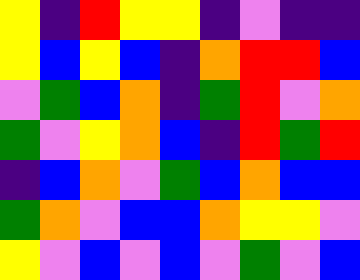[["yellow", "indigo", "red", "yellow", "yellow", "indigo", "violet", "indigo", "indigo"], ["yellow", "blue", "yellow", "blue", "indigo", "orange", "red", "red", "blue"], ["violet", "green", "blue", "orange", "indigo", "green", "red", "violet", "orange"], ["green", "violet", "yellow", "orange", "blue", "indigo", "red", "green", "red"], ["indigo", "blue", "orange", "violet", "green", "blue", "orange", "blue", "blue"], ["green", "orange", "violet", "blue", "blue", "orange", "yellow", "yellow", "violet"], ["yellow", "violet", "blue", "violet", "blue", "violet", "green", "violet", "blue"]]